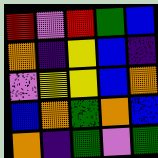[["red", "violet", "red", "green", "blue"], ["orange", "indigo", "yellow", "blue", "indigo"], ["violet", "yellow", "yellow", "blue", "orange"], ["blue", "orange", "green", "orange", "blue"], ["orange", "indigo", "green", "violet", "green"]]